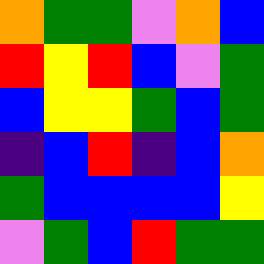[["orange", "green", "green", "violet", "orange", "blue"], ["red", "yellow", "red", "blue", "violet", "green"], ["blue", "yellow", "yellow", "green", "blue", "green"], ["indigo", "blue", "red", "indigo", "blue", "orange"], ["green", "blue", "blue", "blue", "blue", "yellow"], ["violet", "green", "blue", "red", "green", "green"]]